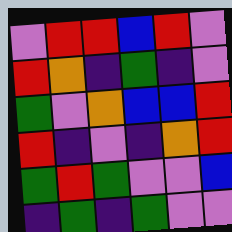[["violet", "red", "red", "blue", "red", "violet"], ["red", "orange", "indigo", "green", "indigo", "violet"], ["green", "violet", "orange", "blue", "blue", "red"], ["red", "indigo", "violet", "indigo", "orange", "red"], ["green", "red", "green", "violet", "violet", "blue"], ["indigo", "green", "indigo", "green", "violet", "violet"]]